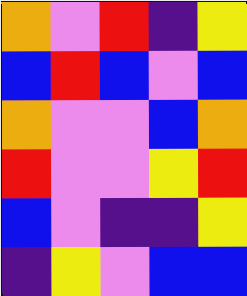[["orange", "violet", "red", "indigo", "yellow"], ["blue", "red", "blue", "violet", "blue"], ["orange", "violet", "violet", "blue", "orange"], ["red", "violet", "violet", "yellow", "red"], ["blue", "violet", "indigo", "indigo", "yellow"], ["indigo", "yellow", "violet", "blue", "blue"]]